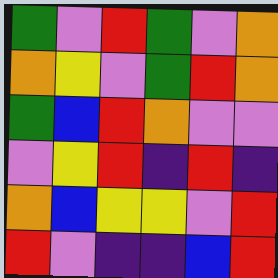[["green", "violet", "red", "green", "violet", "orange"], ["orange", "yellow", "violet", "green", "red", "orange"], ["green", "blue", "red", "orange", "violet", "violet"], ["violet", "yellow", "red", "indigo", "red", "indigo"], ["orange", "blue", "yellow", "yellow", "violet", "red"], ["red", "violet", "indigo", "indigo", "blue", "red"]]